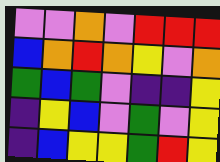[["violet", "violet", "orange", "violet", "red", "red", "red"], ["blue", "orange", "red", "orange", "yellow", "violet", "orange"], ["green", "blue", "green", "violet", "indigo", "indigo", "yellow"], ["indigo", "yellow", "blue", "violet", "green", "violet", "yellow"], ["indigo", "blue", "yellow", "yellow", "green", "red", "yellow"]]